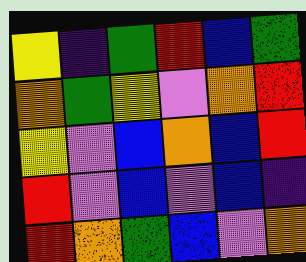[["yellow", "indigo", "green", "red", "blue", "green"], ["orange", "green", "yellow", "violet", "orange", "red"], ["yellow", "violet", "blue", "orange", "blue", "red"], ["red", "violet", "blue", "violet", "blue", "indigo"], ["red", "orange", "green", "blue", "violet", "orange"]]